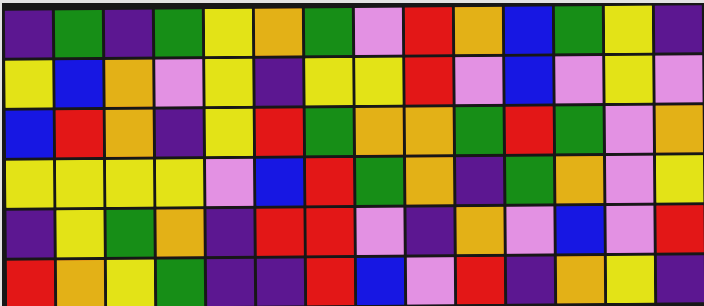[["indigo", "green", "indigo", "green", "yellow", "orange", "green", "violet", "red", "orange", "blue", "green", "yellow", "indigo"], ["yellow", "blue", "orange", "violet", "yellow", "indigo", "yellow", "yellow", "red", "violet", "blue", "violet", "yellow", "violet"], ["blue", "red", "orange", "indigo", "yellow", "red", "green", "orange", "orange", "green", "red", "green", "violet", "orange"], ["yellow", "yellow", "yellow", "yellow", "violet", "blue", "red", "green", "orange", "indigo", "green", "orange", "violet", "yellow"], ["indigo", "yellow", "green", "orange", "indigo", "red", "red", "violet", "indigo", "orange", "violet", "blue", "violet", "red"], ["red", "orange", "yellow", "green", "indigo", "indigo", "red", "blue", "violet", "red", "indigo", "orange", "yellow", "indigo"]]